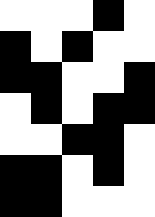[["white", "white", "white", "black", "white"], ["black", "white", "black", "white", "white"], ["black", "black", "white", "white", "black"], ["white", "black", "white", "black", "black"], ["white", "white", "black", "black", "white"], ["black", "black", "white", "black", "white"], ["black", "black", "white", "white", "white"]]